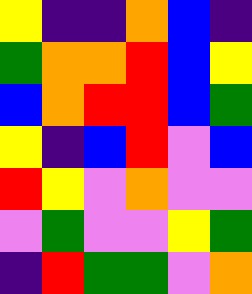[["yellow", "indigo", "indigo", "orange", "blue", "indigo"], ["green", "orange", "orange", "red", "blue", "yellow"], ["blue", "orange", "red", "red", "blue", "green"], ["yellow", "indigo", "blue", "red", "violet", "blue"], ["red", "yellow", "violet", "orange", "violet", "violet"], ["violet", "green", "violet", "violet", "yellow", "green"], ["indigo", "red", "green", "green", "violet", "orange"]]